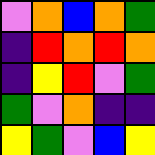[["violet", "orange", "blue", "orange", "green"], ["indigo", "red", "orange", "red", "orange"], ["indigo", "yellow", "red", "violet", "green"], ["green", "violet", "orange", "indigo", "indigo"], ["yellow", "green", "violet", "blue", "yellow"]]